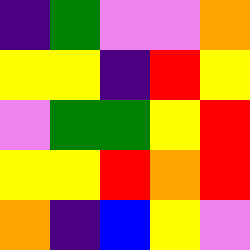[["indigo", "green", "violet", "violet", "orange"], ["yellow", "yellow", "indigo", "red", "yellow"], ["violet", "green", "green", "yellow", "red"], ["yellow", "yellow", "red", "orange", "red"], ["orange", "indigo", "blue", "yellow", "violet"]]